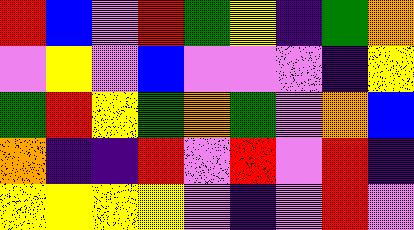[["red", "blue", "violet", "red", "green", "yellow", "indigo", "green", "orange"], ["violet", "yellow", "violet", "blue", "violet", "violet", "violet", "indigo", "yellow"], ["green", "red", "yellow", "green", "orange", "green", "violet", "orange", "blue"], ["orange", "indigo", "indigo", "red", "violet", "red", "violet", "red", "indigo"], ["yellow", "yellow", "yellow", "yellow", "violet", "indigo", "violet", "red", "violet"]]